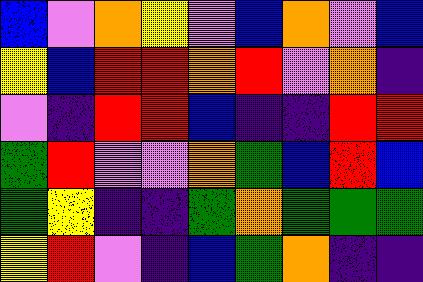[["blue", "violet", "orange", "yellow", "violet", "blue", "orange", "violet", "blue"], ["yellow", "blue", "red", "red", "orange", "red", "violet", "orange", "indigo"], ["violet", "indigo", "red", "red", "blue", "indigo", "indigo", "red", "red"], ["green", "red", "violet", "violet", "orange", "green", "blue", "red", "blue"], ["green", "yellow", "indigo", "indigo", "green", "orange", "green", "green", "green"], ["yellow", "red", "violet", "indigo", "blue", "green", "orange", "indigo", "indigo"]]